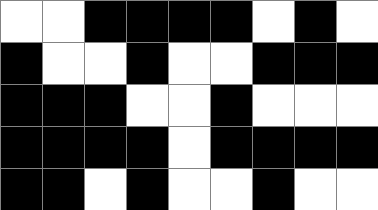[["white", "white", "black", "black", "black", "black", "white", "black", "white"], ["black", "white", "white", "black", "white", "white", "black", "black", "black"], ["black", "black", "black", "white", "white", "black", "white", "white", "white"], ["black", "black", "black", "black", "white", "black", "black", "black", "black"], ["black", "black", "white", "black", "white", "white", "black", "white", "white"]]